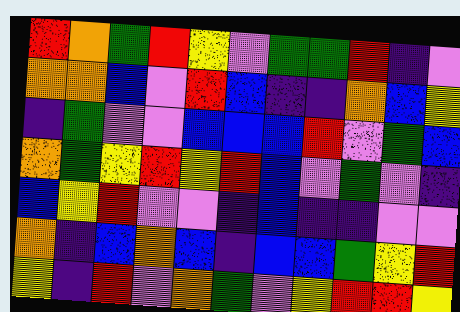[["red", "orange", "green", "red", "yellow", "violet", "green", "green", "red", "indigo", "violet"], ["orange", "orange", "blue", "violet", "red", "blue", "indigo", "indigo", "orange", "blue", "yellow"], ["indigo", "green", "violet", "violet", "blue", "blue", "blue", "red", "violet", "green", "blue"], ["orange", "green", "yellow", "red", "yellow", "red", "blue", "violet", "green", "violet", "indigo"], ["blue", "yellow", "red", "violet", "violet", "indigo", "blue", "indigo", "indigo", "violet", "violet"], ["orange", "indigo", "blue", "orange", "blue", "indigo", "blue", "blue", "green", "yellow", "red"], ["yellow", "indigo", "red", "violet", "orange", "green", "violet", "yellow", "red", "red", "yellow"]]